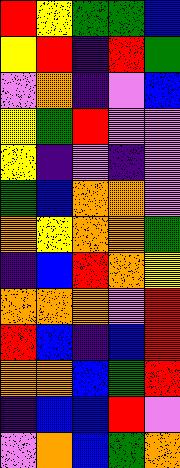[["red", "yellow", "green", "green", "blue"], ["yellow", "red", "indigo", "red", "green"], ["violet", "orange", "indigo", "violet", "blue"], ["yellow", "green", "red", "violet", "violet"], ["yellow", "indigo", "violet", "indigo", "violet"], ["green", "blue", "orange", "orange", "violet"], ["orange", "yellow", "orange", "orange", "green"], ["indigo", "blue", "red", "orange", "yellow"], ["orange", "orange", "orange", "violet", "red"], ["red", "blue", "indigo", "blue", "red"], ["orange", "orange", "blue", "green", "red"], ["indigo", "blue", "blue", "red", "violet"], ["violet", "orange", "blue", "green", "orange"]]